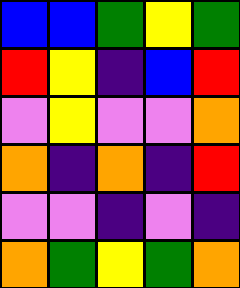[["blue", "blue", "green", "yellow", "green"], ["red", "yellow", "indigo", "blue", "red"], ["violet", "yellow", "violet", "violet", "orange"], ["orange", "indigo", "orange", "indigo", "red"], ["violet", "violet", "indigo", "violet", "indigo"], ["orange", "green", "yellow", "green", "orange"]]